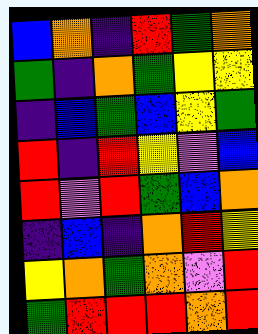[["blue", "orange", "indigo", "red", "green", "orange"], ["green", "indigo", "orange", "green", "yellow", "yellow"], ["indigo", "blue", "green", "blue", "yellow", "green"], ["red", "indigo", "red", "yellow", "violet", "blue"], ["red", "violet", "red", "green", "blue", "orange"], ["indigo", "blue", "indigo", "orange", "red", "yellow"], ["yellow", "orange", "green", "orange", "violet", "red"], ["green", "red", "red", "red", "orange", "red"]]